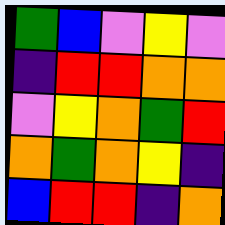[["green", "blue", "violet", "yellow", "violet"], ["indigo", "red", "red", "orange", "orange"], ["violet", "yellow", "orange", "green", "red"], ["orange", "green", "orange", "yellow", "indigo"], ["blue", "red", "red", "indigo", "orange"]]